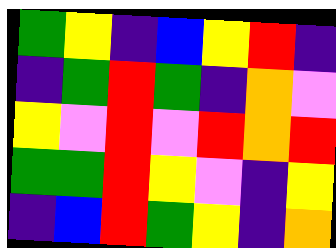[["green", "yellow", "indigo", "blue", "yellow", "red", "indigo"], ["indigo", "green", "red", "green", "indigo", "orange", "violet"], ["yellow", "violet", "red", "violet", "red", "orange", "red"], ["green", "green", "red", "yellow", "violet", "indigo", "yellow"], ["indigo", "blue", "red", "green", "yellow", "indigo", "orange"]]